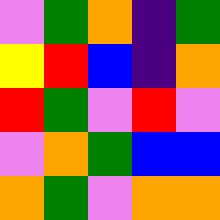[["violet", "green", "orange", "indigo", "green"], ["yellow", "red", "blue", "indigo", "orange"], ["red", "green", "violet", "red", "violet"], ["violet", "orange", "green", "blue", "blue"], ["orange", "green", "violet", "orange", "orange"]]